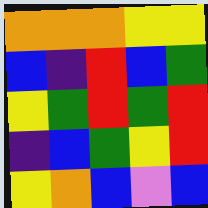[["orange", "orange", "orange", "yellow", "yellow"], ["blue", "indigo", "red", "blue", "green"], ["yellow", "green", "red", "green", "red"], ["indigo", "blue", "green", "yellow", "red"], ["yellow", "orange", "blue", "violet", "blue"]]